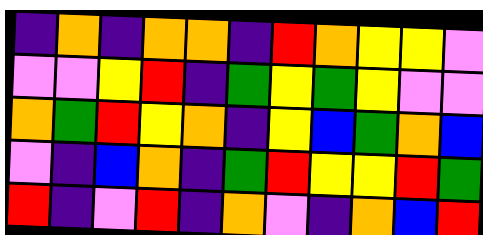[["indigo", "orange", "indigo", "orange", "orange", "indigo", "red", "orange", "yellow", "yellow", "violet"], ["violet", "violet", "yellow", "red", "indigo", "green", "yellow", "green", "yellow", "violet", "violet"], ["orange", "green", "red", "yellow", "orange", "indigo", "yellow", "blue", "green", "orange", "blue"], ["violet", "indigo", "blue", "orange", "indigo", "green", "red", "yellow", "yellow", "red", "green"], ["red", "indigo", "violet", "red", "indigo", "orange", "violet", "indigo", "orange", "blue", "red"]]